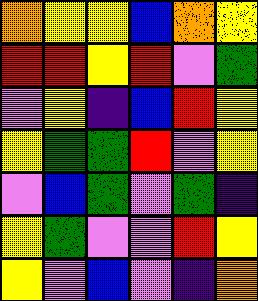[["orange", "yellow", "yellow", "blue", "orange", "yellow"], ["red", "red", "yellow", "red", "violet", "green"], ["violet", "yellow", "indigo", "blue", "red", "yellow"], ["yellow", "green", "green", "red", "violet", "yellow"], ["violet", "blue", "green", "violet", "green", "indigo"], ["yellow", "green", "violet", "violet", "red", "yellow"], ["yellow", "violet", "blue", "violet", "indigo", "orange"]]